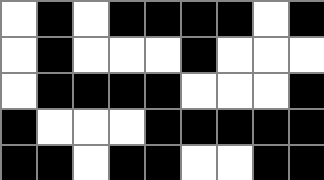[["white", "black", "white", "black", "black", "black", "black", "white", "black"], ["white", "black", "white", "white", "white", "black", "white", "white", "white"], ["white", "black", "black", "black", "black", "white", "white", "white", "black"], ["black", "white", "white", "white", "black", "black", "black", "black", "black"], ["black", "black", "white", "black", "black", "white", "white", "black", "black"]]